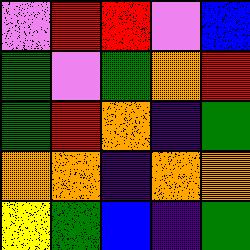[["violet", "red", "red", "violet", "blue"], ["green", "violet", "green", "orange", "red"], ["green", "red", "orange", "indigo", "green"], ["orange", "orange", "indigo", "orange", "orange"], ["yellow", "green", "blue", "indigo", "green"]]